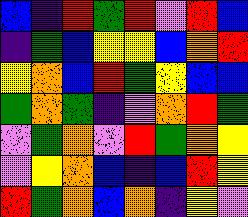[["blue", "indigo", "red", "green", "red", "violet", "red", "blue"], ["indigo", "green", "blue", "yellow", "yellow", "blue", "orange", "red"], ["yellow", "orange", "blue", "red", "green", "yellow", "blue", "blue"], ["green", "orange", "green", "indigo", "violet", "orange", "red", "green"], ["violet", "green", "orange", "violet", "red", "green", "orange", "yellow"], ["violet", "yellow", "orange", "blue", "indigo", "blue", "red", "yellow"], ["red", "green", "orange", "blue", "orange", "indigo", "yellow", "violet"]]